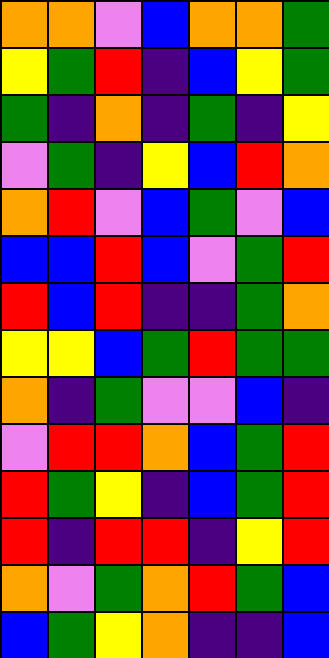[["orange", "orange", "violet", "blue", "orange", "orange", "green"], ["yellow", "green", "red", "indigo", "blue", "yellow", "green"], ["green", "indigo", "orange", "indigo", "green", "indigo", "yellow"], ["violet", "green", "indigo", "yellow", "blue", "red", "orange"], ["orange", "red", "violet", "blue", "green", "violet", "blue"], ["blue", "blue", "red", "blue", "violet", "green", "red"], ["red", "blue", "red", "indigo", "indigo", "green", "orange"], ["yellow", "yellow", "blue", "green", "red", "green", "green"], ["orange", "indigo", "green", "violet", "violet", "blue", "indigo"], ["violet", "red", "red", "orange", "blue", "green", "red"], ["red", "green", "yellow", "indigo", "blue", "green", "red"], ["red", "indigo", "red", "red", "indigo", "yellow", "red"], ["orange", "violet", "green", "orange", "red", "green", "blue"], ["blue", "green", "yellow", "orange", "indigo", "indigo", "blue"]]